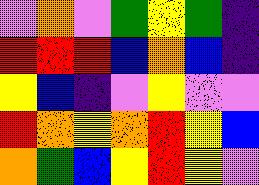[["violet", "orange", "violet", "green", "yellow", "green", "indigo"], ["red", "red", "red", "blue", "orange", "blue", "indigo"], ["yellow", "blue", "indigo", "violet", "yellow", "violet", "violet"], ["red", "orange", "yellow", "orange", "red", "yellow", "blue"], ["orange", "green", "blue", "yellow", "red", "yellow", "violet"]]